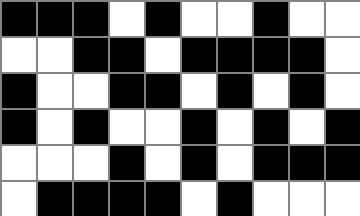[["black", "black", "black", "white", "black", "white", "white", "black", "white", "white"], ["white", "white", "black", "black", "white", "black", "black", "black", "black", "white"], ["black", "white", "white", "black", "black", "white", "black", "white", "black", "white"], ["black", "white", "black", "white", "white", "black", "white", "black", "white", "black"], ["white", "white", "white", "black", "white", "black", "white", "black", "black", "black"], ["white", "black", "black", "black", "black", "white", "black", "white", "white", "white"]]